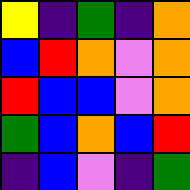[["yellow", "indigo", "green", "indigo", "orange"], ["blue", "red", "orange", "violet", "orange"], ["red", "blue", "blue", "violet", "orange"], ["green", "blue", "orange", "blue", "red"], ["indigo", "blue", "violet", "indigo", "green"]]